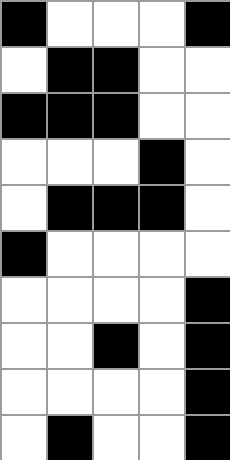[["black", "white", "white", "white", "black"], ["white", "black", "black", "white", "white"], ["black", "black", "black", "white", "white"], ["white", "white", "white", "black", "white"], ["white", "black", "black", "black", "white"], ["black", "white", "white", "white", "white"], ["white", "white", "white", "white", "black"], ["white", "white", "black", "white", "black"], ["white", "white", "white", "white", "black"], ["white", "black", "white", "white", "black"]]